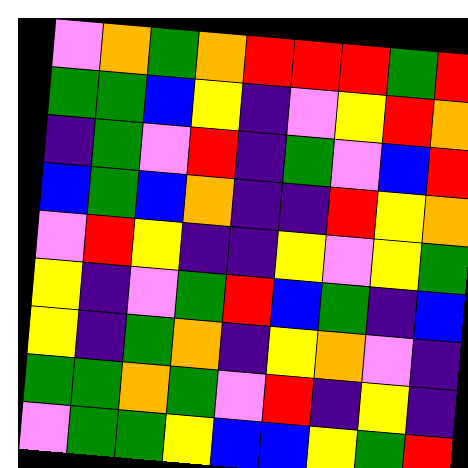[["violet", "orange", "green", "orange", "red", "red", "red", "green", "red"], ["green", "green", "blue", "yellow", "indigo", "violet", "yellow", "red", "orange"], ["indigo", "green", "violet", "red", "indigo", "green", "violet", "blue", "red"], ["blue", "green", "blue", "orange", "indigo", "indigo", "red", "yellow", "orange"], ["violet", "red", "yellow", "indigo", "indigo", "yellow", "violet", "yellow", "green"], ["yellow", "indigo", "violet", "green", "red", "blue", "green", "indigo", "blue"], ["yellow", "indigo", "green", "orange", "indigo", "yellow", "orange", "violet", "indigo"], ["green", "green", "orange", "green", "violet", "red", "indigo", "yellow", "indigo"], ["violet", "green", "green", "yellow", "blue", "blue", "yellow", "green", "red"]]